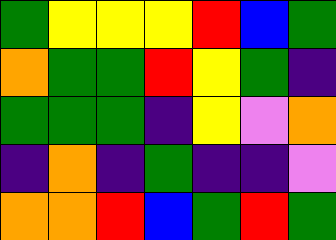[["green", "yellow", "yellow", "yellow", "red", "blue", "green"], ["orange", "green", "green", "red", "yellow", "green", "indigo"], ["green", "green", "green", "indigo", "yellow", "violet", "orange"], ["indigo", "orange", "indigo", "green", "indigo", "indigo", "violet"], ["orange", "orange", "red", "blue", "green", "red", "green"]]